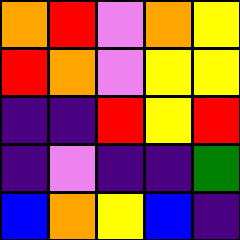[["orange", "red", "violet", "orange", "yellow"], ["red", "orange", "violet", "yellow", "yellow"], ["indigo", "indigo", "red", "yellow", "red"], ["indigo", "violet", "indigo", "indigo", "green"], ["blue", "orange", "yellow", "blue", "indigo"]]